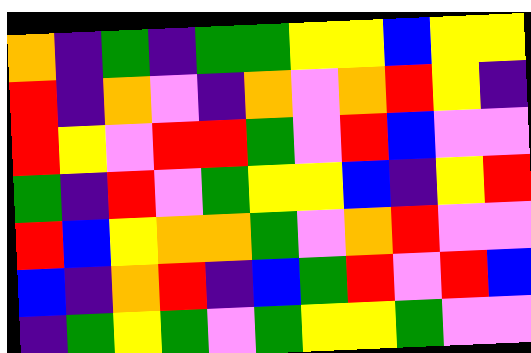[["orange", "indigo", "green", "indigo", "green", "green", "yellow", "yellow", "blue", "yellow", "yellow"], ["red", "indigo", "orange", "violet", "indigo", "orange", "violet", "orange", "red", "yellow", "indigo"], ["red", "yellow", "violet", "red", "red", "green", "violet", "red", "blue", "violet", "violet"], ["green", "indigo", "red", "violet", "green", "yellow", "yellow", "blue", "indigo", "yellow", "red"], ["red", "blue", "yellow", "orange", "orange", "green", "violet", "orange", "red", "violet", "violet"], ["blue", "indigo", "orange", "red", "indigo", "blue", "green", "red", "violet", "red", "blue"], ["indigo", "green", "yellow", "green", "violet", "green", "yellow", "yellow", "green", "violet", "violet"]]